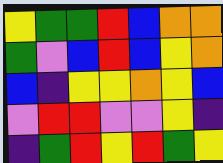[["yellow", "green", "green", "red", "blue", "orange", "orange"], ["green", "violet", "blue", "red", "blue", "yellow", "orange"], ["blue", "indigo", "yellow", "yellow", "orange", "yellow", "blue"], ["violet", "red", "red", "violet", "violet", "yellow", "indigo"], ["indigo", "green", "red", "yellow", "red", "green", "yellow"]]